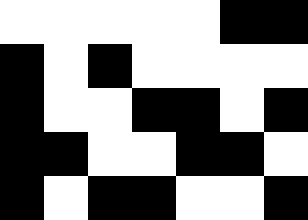[["white", "white", "white", "white", "white", "black", "black"], ["black", "white", "black", "white", "white", "white", "white"], ["black", "white", "white", "black", "black", "white", "black"], ["black", "black", "white", "white", "black", "black", "white"], ["black", "white", "black", "black", "white", "white", "black"]]